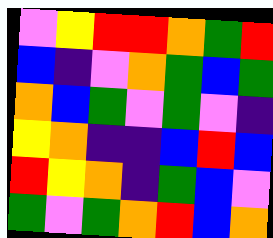[["violet", "yellow", "red", "red", "orange", "green", "red"], ["blue", "indigo", "violet", "orange", "green", "blue", "green"], ["orange", "blue", "green", "violet", "green", "violet", "indigo"], ["yellow", "orange", "indigo", "indigo", "blue", "red", "blue"], ["red", "yellow", "orange", "indigo", "green", "blue", "violet"], ["green", "violet", "green", "orange", "red", "blue", "orange"]]